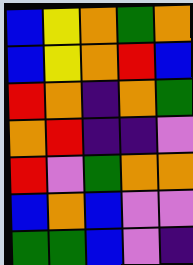[["blue", "yellow", "orange", "green", "orange"], ["blue", "yellow", "orange", "red", "blue"], ["red", "orange", "indigo", "orange", "green"], ["orange", "red", "indigo", "indigo", "violet"], ["red", "violet", "green", "orange", "orange"], ["blue", "orange", "blue", "violet", "violet"], ["green", "green", "blue", "violet", "indigo"]]